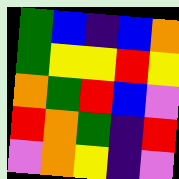[["green", "blue", "indigo", "blue", "orange"], ["green", "yellow", "yellow", "red", "yellow"], ["orange", "green", "red", "blue", "violet"], ["red", "orange", "green", "indigo", "red"], ["violet", "orange", "yellow", "indigo", "violet"]]